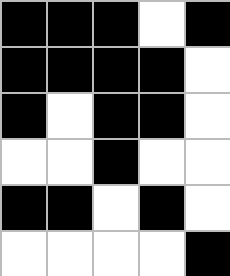[["black", "black", "black", "white", "black"], ["black", "black", "black", "black", "white"], ["black", "white", "black", "black", "white"], ["white", "white", "black", "white", "white"], ["black", "black", "white", "black", "white"], ["white", "white", "white", "white", "black"]]